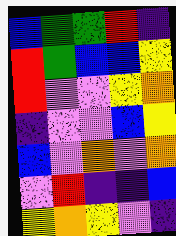[["blue", "green", "green", "red", "indigo"], ["red", "green", "blue", "blue", "yellow"], ["red", "violet", "violet", "yellow", "orange"], ["indigo", "violet", "violet", "blue", "yellow"], ["blue", "violet", "orange", "violet", "orange"], ["violet", "red", "indigo", "indigo", "blue"], ["yellow", "orange", "yellow", "violet", "indigo"]]